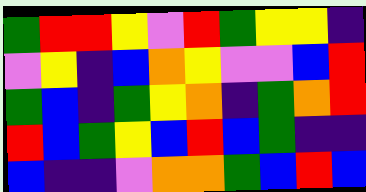[["green", "red", "red", "yellow", "violet", "red", "green", "yellow", "yellow", "indigo"], ["violet", "yellow", "indigo", "blue", "orange", "yellow", "violet", "violet", "blue", "red"], ["green", "blue", "indigo", "green", "yellow", "orange", "indigo", "green", "orange", "red"], ["red", "blue", "green", "yellow", "blue", "red", "blue", "green", "indigo", "indigo"], ["blue", "indigo", "indigo", "violet", "orange", "orange", "green", "blue", "red", "blue"]]